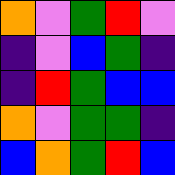[["orange", "violet", "green", "red", "violet"], ["indigo", "violet", "blue", "green", "indigo"], ["indigo", "red", "green", "blue", "blue"], ["orange", "violet", "green", "green", "indigo"], ["blue", "orange", "green", "red", "blue"]]